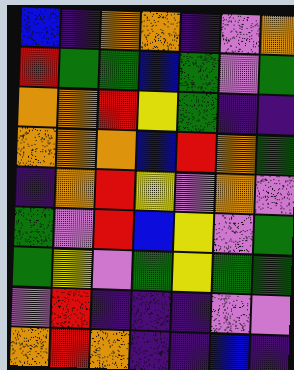[["blue", "indigo", "orange", "orange", "indigo", "violet", "orange"], ["red", "green", "green", "blue", "green", "violet", "green"], ["orange", "orange", "red", "yellow", "green", "indigo", "indigo"], ["orange", "orange", "orange", "blue", "red", "orange", "green"], ["indigo", "orange", "red", "yellow", "violet", "orange", "violet"], ["green", "violet", "red", "blue", "yellow", "violet", "green"], ["green", "yellow", "violet", "green", "yellow", "green", "green"], ["violet", "red", "indigo", "indigo", "indigo", "violet", "violet"], ["orange", "red", "orange", "indigo", "indigo", "blue", "indigo"]]